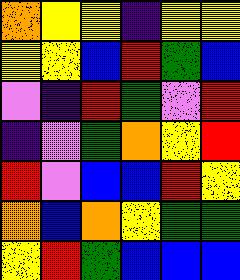[["orange", "yellow", "yellow", "indigo", "yellow", "yellow"], ["yellow", "yellow", "blue", "red", "green", "blue"], ["violet", "indigo", "red", "green", "violet", "red"], ["indigo", "violet", "green", "orange", "yellow", "red"], ["red", "violet", "blue", "blue", "red", "yellow"], ["orange", "blue", "orange", "yellow", "green", "green"], ["yellow", "red", "green", "blue", "blue", "blue"]]